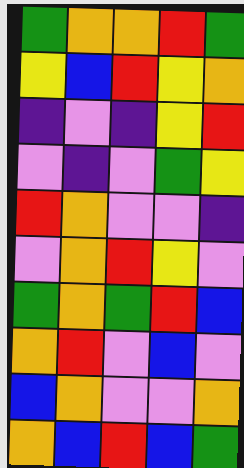[["green", "orange", "orange", "red", "green"], ["yellow", "blue", "red", "yellow", "orange"], ["indigo", "violet", "indigo", "yellow", "red"], ["violet", "indigo", "violet", "green", "yellow"], ["red", "orange", "violet", "violet", "indigo"], ["violet", "orange", "red", "yellow", "violet"], ["green", "orange", "green", "red", "blue"], ["orange", "red", "violet", "blue", "violet"], ["blue", "orange", "violet", "violet", "orange"], ["orange", "blue", "red", "blue", "green"]]